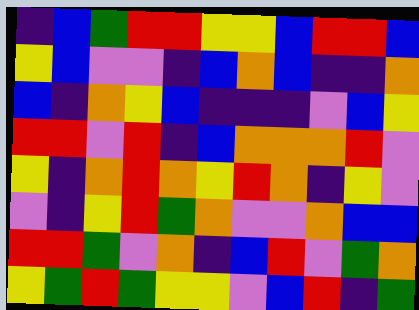[["indigo", "blue", "green", "red", "red", "yellow", "yellow", "blue", "red", "red", "blue"], ["yellow", "blue", "violet", "violet", "indigo", "blue", "orange", "blue", "indigo", "indigo", "orange"], ["blue", "indigo", "orange", "yellow", "blue", "indigo", "indigo", "indigo", "violet", "blue", "yellow"], ["red", "red", "violet", "red", "indigo", "blue", "orange", "orange", "orange", "red", "violet"], ["yellow", "indigo", "orange", "red", "orange", "yellow", "red", "orange", "indigo", "yellow", "violet"], ["violet", "indigo", "yellow", "red", "green", "orange", "violet", "violet", "orange", "blue", "blue"], ["red", "red", "green", "violet", "orange", "indigo", "blue", "red", "violet", "green", "orange"], ["yellow", "green", "red", "green", "yellow", "yellow", "violet", "blue", "red", "indigo", "green"]]